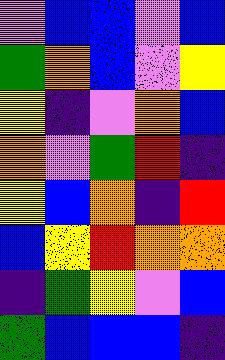[["violet", "blue", "blue", "violet", "blue"], ["green", "orange", "blue", "violet", "yellow"], ["yellow", "indigo", "violet", "orange", "blue"], ["orange", "violet", "green", "red", "indigo"], ["yellow", "blue", "orange", "indigo", "red"], ["blue", "yellow", "red", "orange", "orange"], ["indigo", "green", "yellow", "violet", "blue"], ["green", "blue", "blue", "blue", "indigo"]]